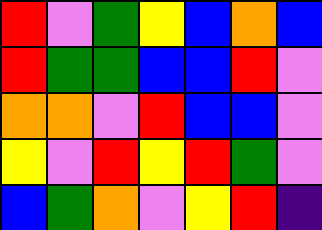[["red", "violet", "green", "yellow", "blue", "orange", "blue"], ["red", "green", "green", "blue", "blue", "red", "violet"], ["orange", "orange", "violet", "red", "blue", "blue", "violet"], ["yellow", "violet", "red", "yellow", "red", "green", "violet"], ["blue", "green", "orange", "violet", "yellow", "red", "indigo"]]